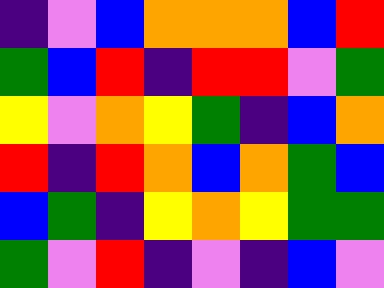[["indigo", "violet", "blue", "orange", "orange", "orange", "blue", "red"], ["green", "blue", "red", "indigo", "red", "red", "violet", "green"], ["yellow", "violet", "orange", "yellow", "green", "indigo", "blue", "orange"], ["red", "indigo", "red", "orange", "blue", "orange", "green", "blue"], ["blue", "green", "indigo", "yellow", "orange", "yellow", "green", "green"], ["green", "violet", "red", "indigo", "violet", "indigo", "blue", "violet"]]